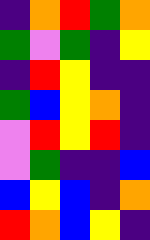[["indigo", "orange", "red", "green", "orange"], ["green", "violet", "green", "indigo", "yellow"], ["indigo", "red", "yellow", "indigo", "indigo"], ["green", "blue", "yellow", "orange", "indigo"], ["violet", "red", "yellow", "red", "indigo"], ["violet", "green", "indigo", "indigo", "blue"], ["blue", "yellow", "blue", "indigo", "orange"], ["red", "orange", "blue", "yellow", "indigo"]]